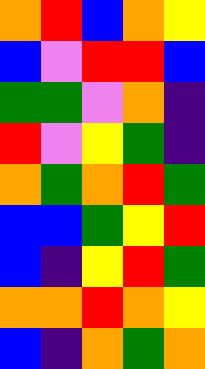[["orange", "red", "blue", "orange", "yellow"], ["blue", "violet", "red", "red", "blue"], ["green", "green", "violet", "orange", "indigo"], ["red", "violet", "yellow", "green", "indigo"], ["orange", "green", "orange", "red", "green"], ["blue", "blue", "green", "yellow", "red"], ["blue", "indigo", "yellow", "red", "green"], ["orange", "orange", "red", "orange", "yellow"], ["blue", "indigo", "orange", "green", "orange"]]